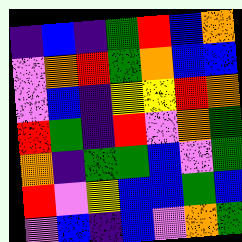[["indigo", "blue", "indigo", "green", "red", "blue", "orange"], ["violet", "orange", "red", "green", "orange", "blue", "blue"], ["violet", "blue", "indigo", "yellow", "yellow", "red", "orange"], ["red", "green", "indigo", "red", "violet", "orange", "green"], ["orange", "indigo", "green", "green", "blue", "violet", "green"], ["red", "violet", "yellow", "blue", "blue", "green", "blue"], ["violet", "blue", "indigo", "blue", "violet", "orange", "green"]]